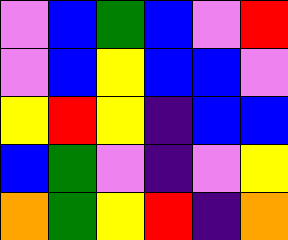[["violet", "blue", "green", "blue", "violet", "red"], ["violet", "blue", "yellow", "blue", "blue", "violet"], ["yellow", "red", "yellow", "indigo", "blue", "blue"], ["blue", "green", "violet", "indigo", "violet", "yellow"], ["orange", "green", "yellow", "red", "indigo", "orange"]]